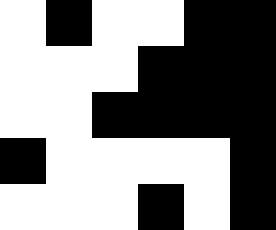[["white", "black", "white", "white", "black", "black"], ["white", "white", "white", "black", "black", "black"], ["white", "white", "black", "black", "black", "black"], ["black", "white", "white", "white", "white", "black"], ["white", "white", "white", "black", "white", "black"]]